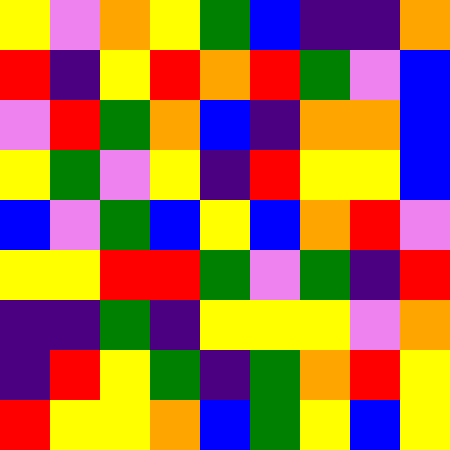[["yellow", "violet", "orange", "yellow", "green", "blue", "indigo", "indigo", "orange"], ["red", "indigo", "yellow", "red", "orange", "red", "green", "violet", "blue"], ["violet", "red", "green", "orange", "blue", "indigo", "orange", "orange", "blue"], ["yellow", "green", "violet", "yellow", "indigo", "red", "yellow", "yellow", "blue"], ["blue", "violet", "green", "blue", "yellow", "blue", "orange", "red", "violet"], ["yellow", "yellow", "red", "red", "green", "violet", "green", "indigo", "red"], ["indigo", "indigo", "green", "indigo", "yellow", "yellow", "yellow", "violet", "orange"], ["indigo", "red", "yellow", "green", "indigo", "green", "orange", "red", "yellow"], ["red", "yellow", "yellow", "orange", "blue", "green", "yellow", "blue", "yellow"]]